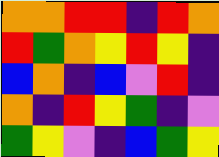[["orange", "orange", "red", "red", "indigo", "red", "orange"], ["red", "green", "orange", "yellow", "red", "yellow", "indigo"], ["blue", "orange", "indigo", "blue", "violet", "red", "indigo"], ["orange", "indigo", "red", "yellow", "green", "indigo", "violet"], ["green", "yellow", "violet", "indigo", "blue", "green", "yellow"]]